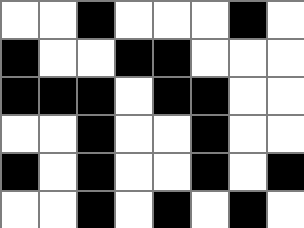[["white", "white", "black", "white", "white", "white", "black", "white"], ["black", "white", "white", "black", "black", "white", "white", "white"], ["black", "black", "black", "white", "black", "black", "white", "white"], ["white", "white", "black", "white", "white", "black", "white", "white"], ["black", "white", "black", "white", "white", "black", "white", "black"], ["white", "white", "black", "white", "black", "white", "black", "white"]]